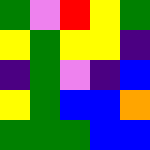[["green", "violet", "red", "yellow", "green"], ["yellow", "green", "yellow", "yellow", "indigo"], ["indigo", "green", "violet", "indigo", "blue"], ["yellow", "green", "blue", "blue", "orange"], ["green", "green", "green", "blue", "blue"]]